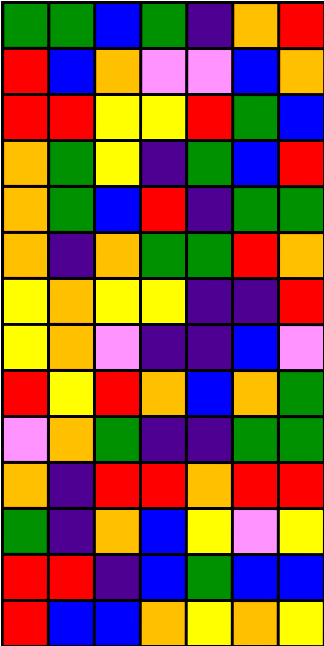[["green", "green", "blue", "green", "indigo", "orange", "red"], ["red", "blue", "orange", "violet", "violet", "blue", "orange"], ["red", "red", "yellow", "yellow", "red", "green", "blue"], ["orange", "green", "yellow", "indigo", "green", "blue", "red"], ["orange", "green", "blue", "red", "indigo", "green", "green"], ["orange", "indigo", "orange", "green", "green", "red", "orange"], ["yellow", "orange", "yellow", "yellow", "indigo", "indigo", "red"], ["yellow", "orange", "violet", "indigo", "indigo", "blue", "violet"], ["red", "yellow", "red", "orange", "blue", "orange", "green"], ["violet", "orange", "green", "indigo", "indigo", "green", "green"], ["orange", "indigo", "red", "red", "orange", "red", "red"], ["green", "indigo", "orange", "blue", "yellow", "violet", "yellow"], ["red", "red", "indigo", "blue", "green", "blue", "blue"], ["red", "blue", "blue", "orange", "yellow", "orange", "yellow"]]